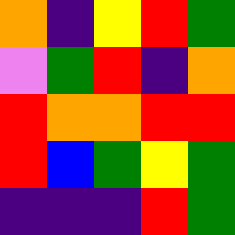[["orange", "indigo", "yellow", "red", "green"], ["violet", "green", "red", "indigo", "orange"], ["red", "orange", "orange", "red", "red"], ["red", "blue", "green", "yellow", "green"], ["indigo", "indigo", "indigo", "red", "green"]]